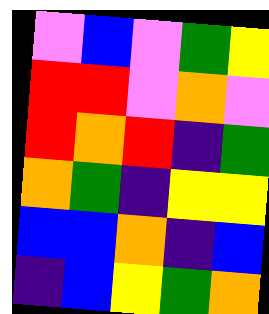[["violet", "blue", "violet", "green", "yellow"], ["red", "red", "violet", "orange", "violet"], ["red", "orange", "red", "indigo", "green"], ["orange", "green", "indigo", "yellow", "yellow"], ["blue", "blue", "orange", "indigo", "blue"], ["indigo", "blue", "yellow", "green", "orange"]]